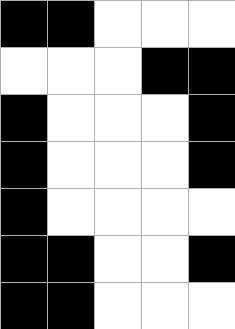[["black", "black", "white", "white", "white"], ["white", "white", "white", "black", "black"], ["black", "white", "white", "white", "black"], ["black", "white", "white", "white", "black"], ["black", "white", "white", "white", "white"], ["black", "black", "white", "white", "black"], ["black", "black", "white", "white", "white"]]